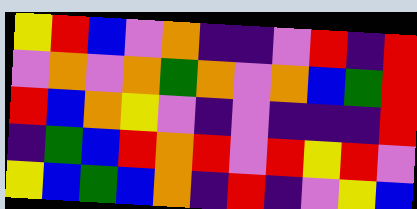[["yellow", "red", "blue", "violet", "orange", "indigo", "indigo", "violet", "red", "indigo", "red"], ["violet", "orange", "violet", "orange", "green", "orange", "violet", "orange", "blue", "green", "red"], ["red", "blue", "orange", "yellow", "violet", "indigo", "violet", "indigo", "indigo", "indigo", "red"], ["indigo", "green", "blue", "red", "orange", "red", "violet", "red", "yellow", "red", "violet"], ["yellow", "blue", "green", "blue", "orange", "indigo", "red", "indigo", "violet", "yellow", "blue"]]